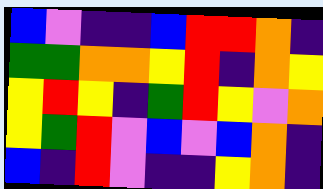[["blue", "violet", "indigo", "indigo", "blue", "red", "red", "orange", "indigo"], ["green", "green", "orange", "orange", "yellow", "red", "indigo", "orange", "yellow"], ["yellow", "red", "yellow", "indigo", "green", "red", "yellow", "violet", "orange"], ["yellow", "green", "red", "violet", "blue", "violet", "blue", "orange", "indigo"], ["blue", "indigo", "red", "violet", "indigo", "indigo", "yellow", "orange", "indigo"]]